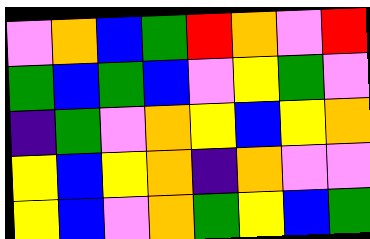[["violet", "orange", "blue", "green", "red", "orange", "violet", "red"], ["green", "blue", "green", "blue", "violet", "yellow", "green", "violet"], ["indigo", "green", "violet", "orange", "yellow", "blue", "yellow", "orange"], ["yellow", "blue", "yellow", "orange", "indigo", "orange", "violet", "violet"], ["yellow", "blue", "violet", "orange", "green", "yellow", "blue", "green"]]